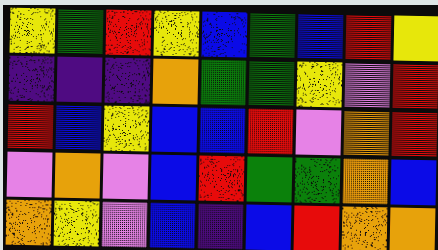[["yellow", "green", "red", "yellow", "blue", "green", "blue", "red", "yellow"], ["indigo", "indigo", "indigo", "orange", "green", "green", "yellow", "violet", "red"], ["red", "blue", "yellow", "blue", "blue", "red", "violet", "orange", "red"], ["violet", "orange", "violet", "blue", "red", "green", "green", "orange", "blue"], ["orange", "yellow", "violet", "blue", "indigo", "blue", "red", "orange", "orange"]]